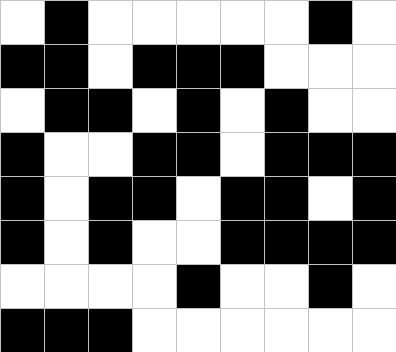[["white", "black", "white", "white", "white", "white", "white", "black", "white"], ["black", "black", "white", "black", "black", "black", "white", "white", "white"], ["white", "black", "black", "white", "black", "white", "black", "white", "white"], ["black", "white", "white", "black", "black", "white", "black", "black", "black"], ["black", "white", "black", "black", "white", "black", "black", "white", "black"], ["black", "white", "black", "white", "white", "black", "black", "black", "black"], ["white", "white", "white", "white", "black", "white", "white", "black", "white"], ["black", "black", "black", "white", "white", "white", "white", "white", "white"]]